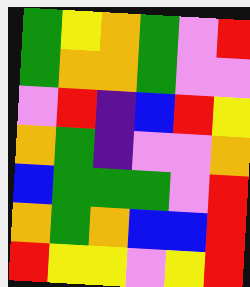[["green", "yellow", "orange", "green", "violet", "red"], ["green", "orange", "orange", "green", "violet", "violet"], ["violet", "red", "indigo", "blue", "red", "yellow"], ["orange", "green", "indigo", "violet", "violet", "orange"], ["blue", "green", "green", "green", "violet", "red"], ["orange", "green", "orange", "blue", "blue", "red"], ["red", "yellow", "yellow", "violet", "yellow", "red"]]